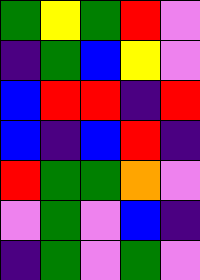[["green", "yellow", "green", "red", "violet"], ["indigo", "green", "blue", "yellow", "violet"], ["blue", "red", "red", "indigo", "red"], ["blue", "indigo", "blue", "red", "indigo"], ["red", "green", "green", "orange", "violet"], ["violet", "green", "violet", "blue", "indigo"], ["indigo", "green", "violet", "green", "violet"]]